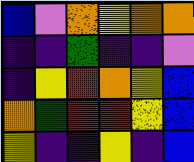[["blue", "violet", "orange", "yellow", "orange", "orange"], ["indigo", "indigo", "green", "indigo", "indigo", "violet"], ["indigo", "yellow", "red", "orange", "yellow", "blue"], ["orange", "green", "red", "red", "yellow", "blue"], ["yellow", "indigo", "indigo", "yellow", "indigo", "blue"]]